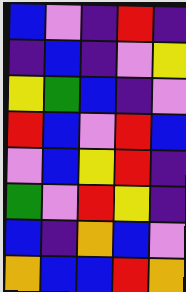[["blue", "violet", "indigo", "red", "indigo"], ["indigo", "blue", "indigo", "violet", "yellow"], ["yellow", "green", "blue", "indigo", "violet"], ["red", "blue", "violet", "red", "blue"], ["violet", "blue", "yellow", "red", "indigo"], ["green", "violet", "red", "yellow", "indigo"], ["blue", "indigo", "orange", "blue", "violet"], ["orange", "blue", "blue", "red", "orange"]]